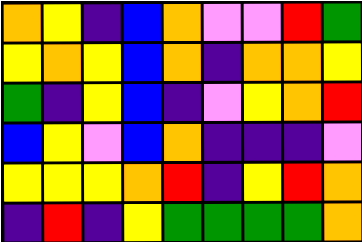[["orange", "yellow", "indigo", "blue", "orange", "violet", "violet", "red", "green"], ["yellow", "orange", "yellow", "blue", "orange", "indigo", "orange", "orange", "yellow"], ["green", "indigo", "yellow", "blue", "indigo", "violet", "yellow", "orange", "red"], ["blue", "yellow", "violet", "blue", "orange", "indigo", "indigo", "indigo", "violet"], ["yellow", "yellow", "yellow", "orange", "red", "indigo", "yellow", "red", "orange"], ["indigo", "red", "indigo", "yellow", "green", "green", "green", "green", "orange"]]